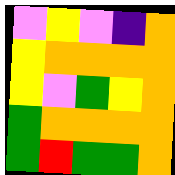[["violet", "yellow", "violet", "indigo", "orange"], ["yellow", "orange", "orange", "orange", "orange"], ["yellow", "violet", "green", "yellow", "orange"], ["green", "orange", "orange", "orange", "orange"], ["green", "red", "green", "green", "orange"]]